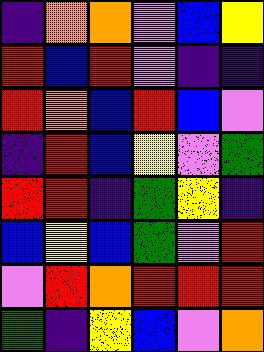[["indigo", "orange", "orange", "violet", "blue", "yellow"], ["red", "blue", "red", "violet", "indigo", "indigo"], ["red", "orange", "blue", "red", "blue", "violet"], ["indigo", "red", "blue", "yellow", "violet", "green"], ["red", "red", "indigo", "green", "yellow", "indigo"], ["blue", "yellow", "blue", "green", "violet", "red"], ["violet", "red", "orange", "red", "red", "red"], ["green", "indigo", "yellow", "blue", "violet", "orange"]]